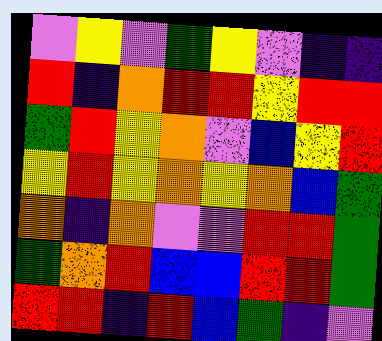[["violet", "yellow", "violet", "green", "yellow", "violet", "indigo", "indigo"], ["red", "indigo", "orange", "red", "red", "yellow", "red", "red"], ["green", "red", "yellow", "orange", "violet", "blue", "yellow", "red"], ["yellow", "red", "yellow", "orange", "yellow", "orange", "blue", "green"], ["orange", "indigo", "orange", "violet", "violet", "red", "red", "green"], ["green", "orange", "red", "blue", "blue", "red", "red", "green"], ["red", "red", "indigo", "red", "blue", "green", "indigo", "violet"]]